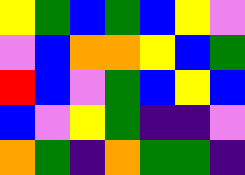[["yellow", "green", "blue", "green", "blue", "yellow", "violet"], ["violet", "blue", "orange", "orange", "yellow", "blue", "green"], ["red", "blue", "violet", "green", "blue", "yellow", "blue"], ["blue", "violet", "yellow", "green", "indigo", "indigo", "violet"], ["orange", "green", "indigo", "orange", "green", "green", "indigo"]]